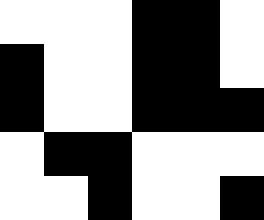[["white", "white", "white", "black", "black", "white"], ["black", "white", "white", "black", "black", "white"], ["black", "white", "white", "black", "black", "black"], ["white", "black", "black", "white", "white", "white"], ["white", "white", "black", "white", "white", "black"]]